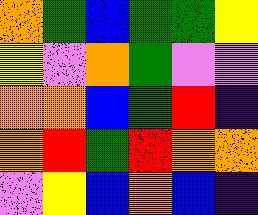[["orange", "green", "blue", "green", "green", "yellow"], ["yellow", "violet", "orange", "green", "violet", "violet"], ["orange", "orange", "blue", "green", "red", "indigo"], ["orange", "red", "green", "red", "orange", "orange"], ["violet", "yellow", "blue", "orange", "blue", "indigo"]]